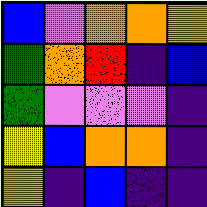[["blue", "violet", "orange", "orange", "yellow"], ["green", "orange", "red", "indigo", "blue"], ["green", "violet", "violet", "violet", "indigo"], ["yellow", "blue", "orange", "orange", "indigo"], ["yellow", "indigo", "blue", "indigo", "indigo"]]